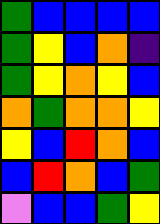[["green", "blue", "blue", "blue", "blue"], ["green", "yellow", "blue", "orange", "indigo"], ["green", "yellow", "orange", "yellow", "blue"], ["orange", "green", "orange", "orange", "yellow"], ["yellow", "blue", "red", "orange", "blue"], ["blue", "red", "orange", "blue", "green"], ["violet", "blue", "blue", "green", "yellow"]]